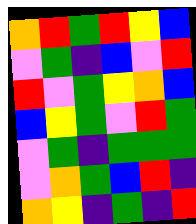[["orange", "red", "green", "red", "yellow", "blue"], ["violet", "green", "indigo", "blue", "violet", "red"], ["red", "violet", "green", "yellow", "orange", "blue"], ["blue", "yellow", "green", "violet", "red", "green"], ["violet", "green", "indigo", "green", "green", "green"], ["violet", "orange", "green", "blue", "red", "indigo"], ["orange", "yellow", "indigo", "green", "indigo", "red"]]